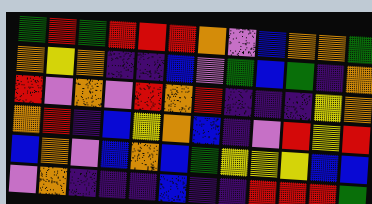[["green", "red", "green", "red", "red", "red", "orange", "violet", "blue", "orange", "orange", "green"], ["orange", "yellow", "orange", "indigo", "indigo", "blue", "violet", "green", "blue", "green", "indigo", "orange"], ["red", "violet", "orange", "violet", "red", "orange", "red", "indigo", "indigo", "indigo", "yellow", "orange"], ["orange", "red", "indigo", "blue", "yellow", "orange", "blue", "indigo", "violet", "red", "yellow", "red"], ["blue", "orange", "violet", "blue", "orange", "blue", "green", "yellow", "yellow", "yellow", "blue", "blue"], ["violet", "orange", "indigo", "indigo", "indigo", "blue", "indigo", "indigo", "red", "red", "red", "green"]]